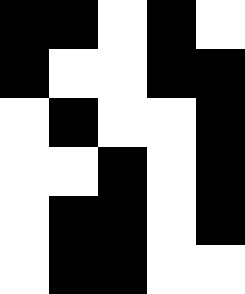[["black", "black", "white", "black", "white"], ["black", "white", "white", "black", "black"], ["white", "black", "white", "white", "black"], ["white", "white", "black", "white", "black"], ["white", "black", "black", "white", "black"], ["white", "black", "black", "white", "white"]]